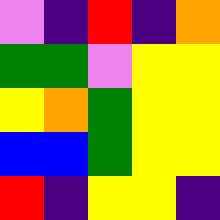[["violet", "indigo", "red", "indigo", "orange"], ["green", "green", "violet", "yellow", "yellow"], ["yellow", "orange", "green", "yellow", "yellow"], ["blue", "blue", "green", "yellow", "yellow"], ["red", "indigo", "yellow", "yellow", "indigo"]]